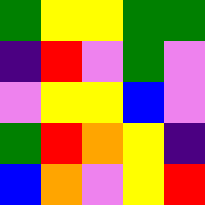[["green", "yellow", "yellow", "green", "green"], ["indigo", "red", "violet", "green", "violet"], ["violet", "yellow", "yellow", "blue", "violet"], ["green", "red", "orange", "yellow", "indigo"], ["blue", "orange", "violet", "yellow", "red"]]